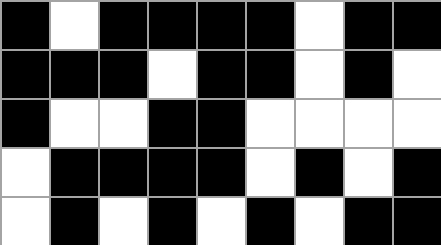[["black", "white", "black", "black", "black", "black", "white", "black", "black"], ["black", "black", "black", "white", "black", "black", "white", "black", "white"], ["black", "white", "white", "black", "black", "white", "white", "white", "white"], ["white", "black", "black", "black", "black", "white", "black", "white", "black"], ["white", "black", "white", "black", "white", "black", "white", "black", "black"]]